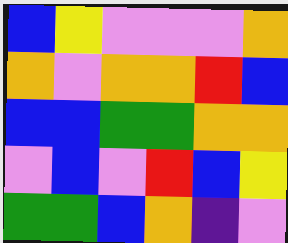[["blue", "yellow", "violet", "violet", "violet", "orange"], ["orange", "violet", "orange", "orange", "red", "blue"], ["blue", "blue", "green", "green", "orange", "orange"], ["violet", "blue", "violet", "red", "blue", "yellow"], ["green", "green", "blue", "orange", "indigo", "violet"]]